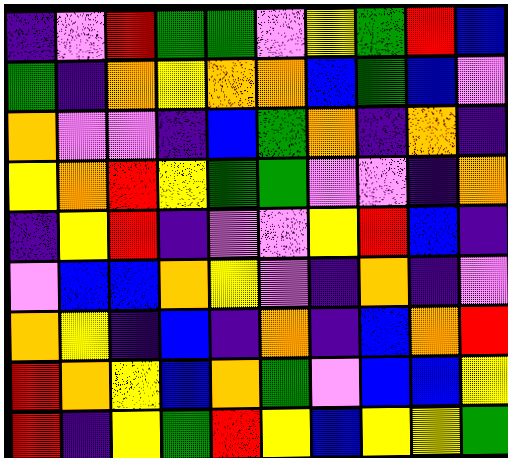[["indigo", "violet", "red", "green", "green", "violet", "yellow", "green", "red", "blue"], ["green", "indigo", "orange", "yellow", "orange", "orange", "blue", "green", "blue", "violet"], ["orange", "violet", "violet", "indigo", "blue", "green", "orange", "indigo", "orange", "indigo"], ["yellow", "orange", "red", "yellow", "green", "green", "violet", "violet", "indigo", "orange"], ["indigo", "yellow", "red", "indigo", "violet", "violet", "yellow", "red", "blue", "indigo"], ["violet", "blue", "blue", "orange", "yellow", "violet", "indigo", "orange", "indigo", "violet"], ["orange", "yellow", "indigo", "blue", "indigo", "orange", "indigo", "blue", "orange", "red"], ["red", "orange", "yellow", "blue", "orange", "green", "violet", "blue", "blue", "yellow"], ["red", "indigo", "yellow", "green", "red", "yellow", "blue", "yellow", "yellow", "green"]]